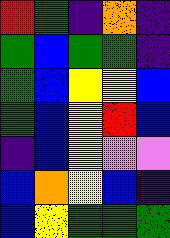[["red", "green", "indigo", "orange", "indigo"], ["green", "blue", "green", "green", "indigo"], ["green", "blue", "yellow", "yellow", "blue"], ["green", "blue", "yellow", "red", "blue"], ["indigo", "blue", "yellow", "violet", "violet"], ["blue", "orange", "yellow", "blue", "indigo"], ["blue", "yellow", "green", "green", "green"]]